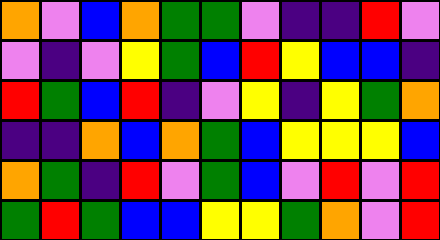[["orange", "violet", "blue", "orange", "green", "green", "violet", "indigo", "indigo", "red", "violet"], ["violet", "indigo", "violet", "yellow", "green", "blue", "red", "yellow", "blue", "blue", "indigo"], ["red", "green", "blue", "red", "indigo", "violet", "yellow", "indigo", "yellow", "green", "orange"], ["indigo", "indigo", "orange", "blue", "orange", "green", "blue", "yellow", "yellow", "yellow", "blue"], ["orange", "green", "indigo", "red", "violet", "green", "blue", "violet", "red", "violet", "red"], ["green", "red", "green", "blue", "blue", "yellow", "yellow", "green", "orange", "violet", "red"]]